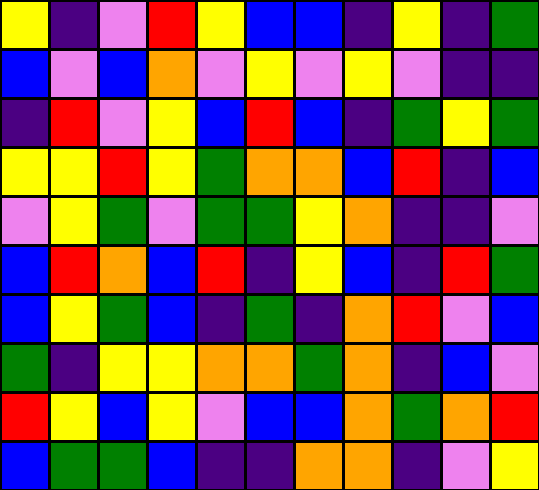[["yellow", "indigo", "violet", "red", "yellow", "blue", "blue", "indigo", "yellow", "indigo", "green"], ["blue", "violet", "blue", "orange", "violet", "yellow", "violet", "yellow", "violet", "indigo", "indigo"], ["indigo", "red", "violet", "yellow", "blue", "red", "blue", "indigo", "green", "yellow", "green"], ["yellow", "yellow", "red", "yellow", "green", "orange", "orange", "blue", "red", "indigo", "blue"], ["violet", "yellow", "green", "violet", "green", "green", "yellow", "orange", "indigo", "indigo", "violet"], ["blue", "red", "orange", "blue", "red", "indigo", "yellow", "blue", "indigo", "red", "green"], ["blue", "yellow", "green", "blue", "indigo", "green", "indigo", "orange", "red", "violet", "blue"], ["green", "indigo", "yellow", "yellow", "orange", "orange", "green", "orange", "indigo", "blue", "violet"], ["red", "yellow", "blue", "yellow", "violet", "blue", "blue", "orange", "green", "orange", "red"], ["blue", "green", "green", "blue", "indigo", "indigo", "orange", "orange", "indigo", "violet", "yellow"]]